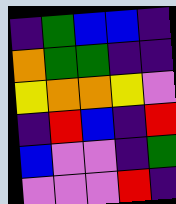[["indigo", "green", "blue", "blue", "indigo"], ["orange", "green", "green", "indigo", "indigo"], ["yellow", "orange", "orange", "yellow", "violet"], ["indigo", "red", "blue", "indigo", "red"], ["blue", "violet", "violet", "indigo", "green"], ["violet", "violet", "violet", "red", "indigo"]]